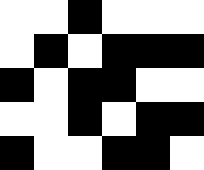[["white", "white", "black", "white", "white", "white"], ["white", "black", "white", "black", "black", "black"], ["black", "white", "black", "black", "white", "white"], ["white", "white", "black", "white", "black", "black"], ["black", "white", "white", "black", "black", "white"]]